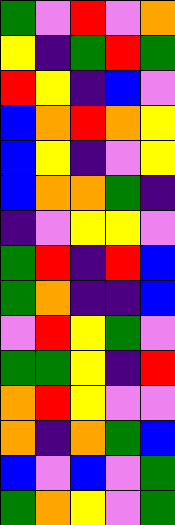[["green", "violet", "red", "violet", "orange"], ["yellow", "indigo", "green", "red", "green"], ["red", "yellow", "indigo", "blue", "violet"], ["blue", "orange", "red", "orange", "yellow"], ["blue", "yellow", "indigo", "violet", "yellow"], ["blue", "orange", "orange", "green", "indigo"], ["indigo", "violet", "yellow", "yellow", "violet"], ["green", "red", "indigo", "red", "blue"], ["green", "orange", "indigo", "indigo", "blue"], ["violet", "red", "yellow", "green", "violet"], ["green", "green", "yellow", "indigo", "red"], ["orange", "red", "yellow", "violet", "violet"], ["orange", "indigo", "orange", "green", "blue"], ["blue", "violet", "blue", "violet", "green"], ["green", "orange", "yellow", "violet", "green"]]